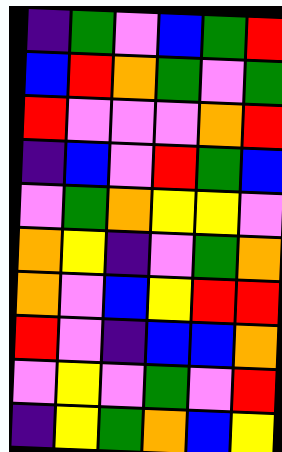[["indigo", "green", "violet", "blue", "green", "red"], ["blue", "red", "orange", "green", "violet", "green"], ["red", "violet", "violet", "violet", "orange", "red"], ["indigo", "blue", "violet", "red", "green", "blue"], ["violet", "green", "orange", "yellow", "yellow", "violet"], ["orange", "yellow", "indigo", "violet", "green", "orange"], ["orange", "violet", "blue", "yellow", "red", "red"], ["red", "violet", "indigo", "blue", "blue", "orange"], ["violet", "yellow", "violet", "green", "violet", "red"], ["indigo", "yellow", "green", "orange", "blue", "yellow"]]